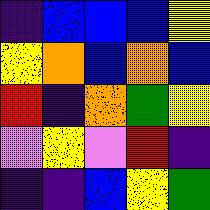[["indigo", "blue", "blue", "blue", "yellow"], ["yellow", "orange", "blue", "orange", "blue"], ["red", "indigo", "orange", "green", "yellow"], ["violet", "yellow", "violet", "red", "indigo"], ["indigo", "indigo", "blue", "yellow", "green"]]